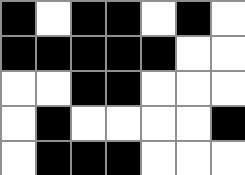[["black", "white", "black", "black", "white", "black", "white"], ["black", "black", "black", "black", "black", "white", "white"], ["white", "white", "black", "black", "white", "white", "white"], ["white", "black", "white", "white", "white", "white", "black"], ["white", "black", "black", "black", "white", "white", "white"]]